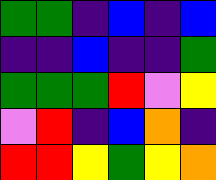[["green", "green", "indigo", "blue", "indigo", "blue"], ["indigo", "indigo", "blue", "indigo", "indigo", "green"], ["green", "green", "green", "red", "violet", "yellow"], ["violet", "red", "indigo", "blue", "orange", "indigo"], ["red", "red", "yellow", "green", "yellow", "orange"]]